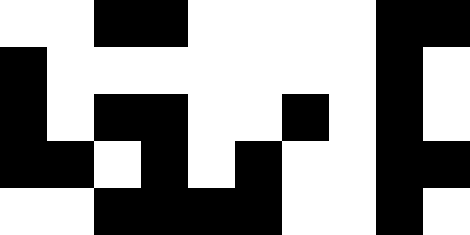[["white", "white", "black", "black", "white", "white", "white", "white", "black", "black"], ["black", "white", "white", "white", "white", "white", "white", "white", "black", "white"], ["black", "white", "black", "black", "white", "white", "black", "white", "black", "white"], ["black", "black", "white", "black", "white", "black", "white", "white", "black", "black"], ["white", "white", "black", "black", "black", "black", "white", "white", "black", "white"]]